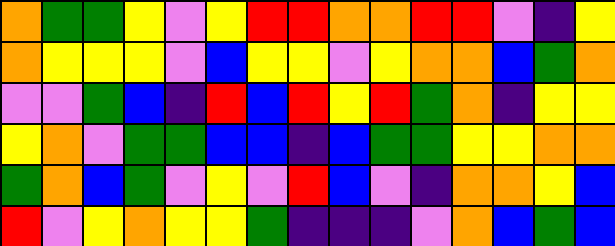[["orange", "green", "green", "yellow", "violet", "yellow", "red", "red", "orange", "orange", "red", "red", "violet", "indigo", "yellow"], ["orange", "yellow", "yellow", "yellow", "violet", "blue", "yellow", "yellow", "violet", "yellow", "orange", "orange", "blue", "green", "orange"], ["violet", "violet", "green", "blue", "indigo", "red", "blue", "red", "yellow", "red", "green", "orange", "indigo", "yellow", "yellow"], ["yellow", "orange", "violet", "green", "green", "blue", "blue", "indigo", "blue", "green", "green", "yellow", "yellow", "orange", "orange"], ["green", "orange", "blue", "green", "violet", "yellow", "violet", "red", "blue", "violet", "indigo", "orange", "orange", "yellow", "blue"], ["red", "violet", "yellow", "orange", "yellow", "yellow", "green", "indigo", "indigo", "indigo", "violet", "orange", "blue", "green", "blue"]]